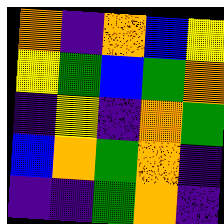[["orange", "indigo", "orange", "blue", "yellow"], ["yellow", "green", "blue", "green", "orange"], ["indigo", "yellow", "indigo", "orange", "green"], ["blue", "orange", "green", "orange", "indigo"], ["indigo", "indigo", "green", "orange", "indigo"]]